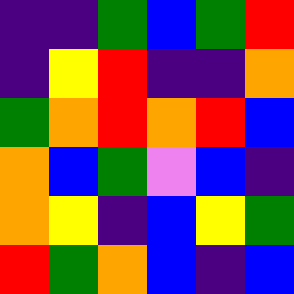[["indigo", "indigo", "green", "blue", "green", "red"], ["indigo", "yellow", "red", "indigo", "indigo", "orange"], ["green", "orange", "red", "orange", "red", "blue"], ["orange", "blue", "green", "violet", "blue", "indigo"], ["orange", "yellow", "indigo", "blue", "yellow", "green"], ["red", "green", "orange", "blue", "indigo", "blue"]]